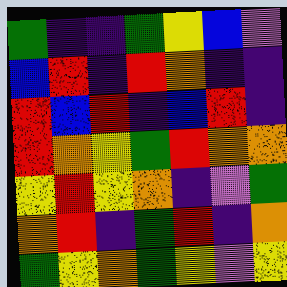[["green", "indigo", "indigo", "green", "yellow", "blue", "violet"], ["blue", "red", "indigo", "red", "orange", "indigo", "indigo"], ["red", "blue", "red", "indigo", "blue", "red", "indigo"], ["red", "orange", "yellow", "green", "red", "orange", "orange"], ["yellow", "red", "yellow", "orange", "indigo", "violet", "green"], ["orange", "red", "indigo", "green", "red", "indigo", "orange"], ["green", "yellow", "orange", "green", "yellow", "violet", "yellow"]]